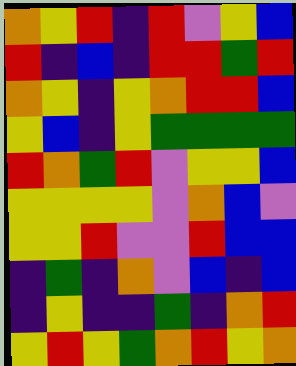[["orange", "yellow", "red", "indigo", "red", "violet", "yellow", "blue"], ["red", "indigo", "blue", "indigo", "red", "red", "green", "red"], ["orange", "yellow", "indigo", "yellow", "orange", "red", "red", "blue"], ["yellow", "blue", "indigo", "yellow", "green", "green", "green", "green"], ["red", "orange", "green", "red", "violet", "yellow", "yellow", "blue"], ["yellow", "yellow", "yellow", "yellow", "violet", "orange", "blue", "violet"], ["yellow", "yellow", "red", "violet", "violet", "red", "blue", "blue"], ["indigo", "green", "indigo", "orange", "violet", "blue", "indigo", "blue"], ["indigo", "yellow", "indigo", "indigo", "green", "indigo", "orange", "red"], ["yellow", "red", "yellow", "green", "orange", "red", "yellow", "orange"]]